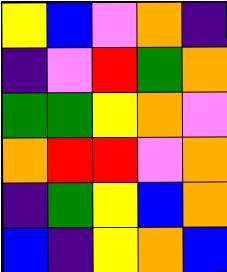[["yellow", "blue", "violet", "orange", "indigo"], ["indigo", "violet", "red", "green", "orange"], ["green", "green", "yellow", "orange", "violet"], ["orange", "red", "red", "violet", "orange"], ["indigo", "green", "yellow", "blue", "orange"], ["blue", "indigo", "yellow", "orange", "blue"]]